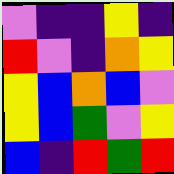[["violet", "indigo", "indigo", "yellow", "indigo"], ["red", "violet", "indigo", "orange", "yellow"], ["yellow", "blue", "orange", "blue", "violet"], ["yellow", "blue", "green", "violet", "yellow"], ["blue", "indigo", "red", "green", "red"]]